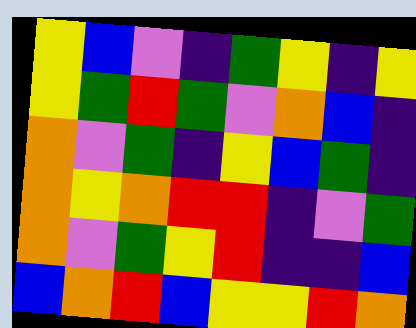[["yellow", "blue", "violet", "indigo", "green", "yellow", "indigo", "yellow"], ["yellow", "green", "red", "green", "violet", "orange", "blue", "indigo"], ["orange", "violet", "green", "indigo", "yellow", "blue", "green", "indigo"], ["orange", "yellow", "orange", "red", "red", "indigo", "violet", "green"], ["orange", "violet", "green", "yellow", "red", "indigo", "indigo", "blue"], ["blue", "orange", "red", "blue", "yellow", "yellow", "red", "orange"]]